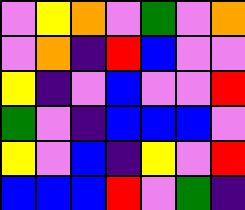[["violet", "yellow", "orange", "violet", "green", "violet", "orange"], ["violet", "orange", "indigo", "red", "blue", "violet", "violet"], ["yellow", "indigo", "violet", "blue", "violet", "violet", "red"], ["green", "violet", "indigo", "blue", "blue", "blue", "violet"], ["yellow", "violet", "blue", "indigo", "yellow", "violet", "red"], ["blue", "blue", "blue", "red", "violet", "green", "indigo"]]